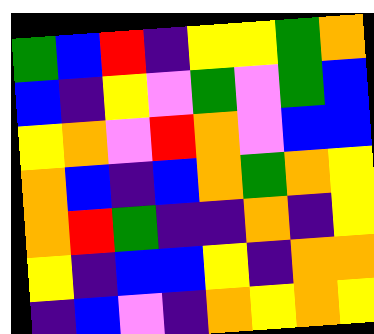[["green", "blue", "red", "indigo", "yellow", "yellow", "green", "orange"], ["blue", "indigo", "yellow", "violet", "green", "violet", "green", "blue"], ["yellow", "orange", "violet", "red", "orange", "violet", "blue", "blue"], ["orange", "blue", "indigo", "blue", "orange", "green", "orange", "yellow"], ["orange", "red", "green", "indigo", "indigo", "orange", "indigo", "yellow"], ["yellow", "indigo", "blue", "blue", "yellow", "indigo", "orange", "orange"], ["indigo", "blue", "violet", "indigo", "orange", "yellow", "orange", "yellow"]]